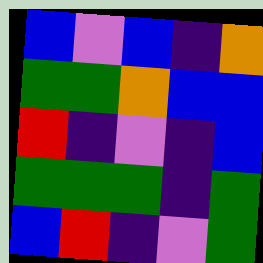[["blue", "violet", "blue", "indigo", "orange"], ["green", "green", "orange", "blue", "blue"], ["red", "indigo", "violet", "indigo", "blue"], ["green", "green", "green", "indigo", "green"], ["blue", "red", "indigo", "violet", "green"]]